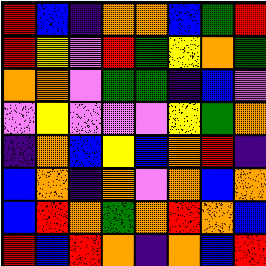[["red", "blue", "indigo", "orange", "orange", "blue", "green", "red"], ["red", "yellow", "violet", "red", "green", "yellow", "orange", "green"], ["orange", "orange", "violet", "green", "green", "indigo", "blue", "violet"], ["violet", "yellow", "violet", "violet", "violet", "yellow", "green", "orange"], ["indigo", "orange", "blue", "yellow", "blue", "orange", "red", "indigo"], ["blue", "orange", "indigo", "orange", "violet", "orange", "blue", "orange"], ["blue", "red", "orange", "green", "orange", "red", "orange", "blue"], ["red", "blue", "red", "orange", "indigo", "orange", "blue", "red"]]